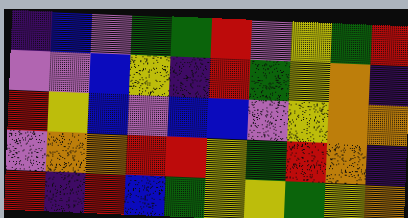[["indigo", "blue", "violet", "green", "green", "red", "violet", "yellow", "green", "red"], ["violet", "violet", "blue", "yellow", "indigo", "red", "green", "yellow", "orange", "indigo"], ["red", "yellow", "blue", "violet", "blue", "blue", "violet", "yellow", "orange", "orange"], ["violet", "orange", "orange", "red", "red", "yellow", "green", "red", "orange", "indigo"], ["red", "indigo", "red", "blue", "green", "yellow", "yellow", "green", "yellow", "orange"]]